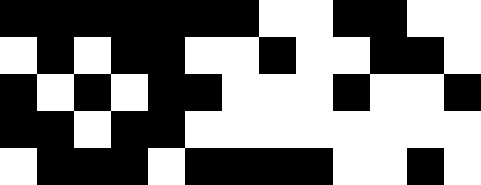[["black", "black", "black", "black", "black", "black", "black", "white", "white", "black", "black", "white", "white"], ["white", "black", "white", "black", "black", "white", "white", "black", "white", "white", "black", "black", "white"], ["black", "white", "black", "white", "black", "black", "white", "white", "white", "black", "white", "white", "black"], ["black", "black", "white", "black", "black", "white", "white", "white", "white", "white", "white", "white", "white"], ["white", "black", "black", "black", "white", "black", "black", "black", "black", "white", "white", "black", "white"]]